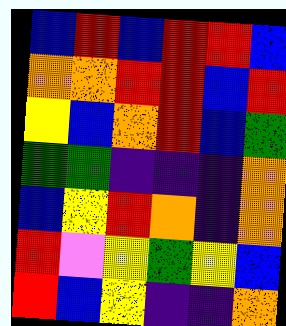[["blue", "red", "blue", "red", "red", "blue"], ["orange", "orange", "red", "red", "blue", "red"], ["yellow", "blue", "orange", "red", "blue", "green"], ["green", "green", "indigo", "indigo", "indigo", "orange"], ["blue", "yellow", "red", "orange", "indigo", "orange"], ["red", "violet", "yellow", "green", "yellow", "blue"], ["red", "blue", "yellow", "indigo", "indigo", "orange"]]